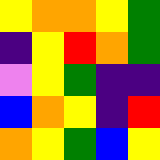[["yellow", "orange", "orange", "yellow", "green"], ["indigo", "yellow", "red", "orange", "green"], ["violet", "yellow", "green", "indigo", "indigo"], ["blue", "orange", "yellow", "indigo", "red"], ["orange", "yellow", "green", "blue", "yellow"]]